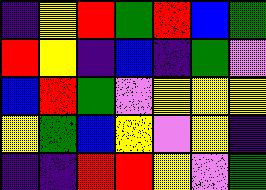[["indigo", "yellow", "red", "green", "red", "blue", "green"], ["red", "yellow", "indigo", "blue", "indigo", "green", "violet"], ["blue", "red", "green", "violet", "yellow", "yellow", "yellow"], ["yellow", "green", "blue", "yellow", "violet", "yellow", "indigo"], ["indigo", "indigo", "red", "red", "yellow", "violet", "green"]]